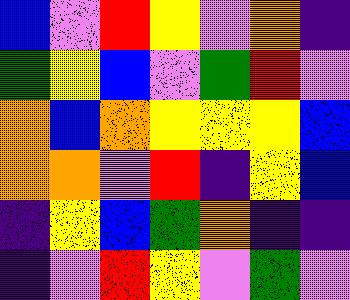[["blue", "violet", "red", "yellow", "violet", "orange", "indigo"], ["green", "yellow", "blue", "violet", "green", "red", "violet"], ["orange", "blue", "orange", "yellow", "yellow", "yellow", "blue"], ["orange", "orange", "violet", "red", "indigo", "yellow", "blue"], ["indigo", "yellow", "blue", "green", "orange", "indigo", "indigo"], ["indigo", "violet", "red", "yellow", "violet", "green", "violet"]]